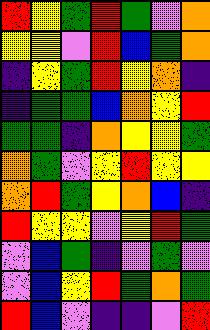[["red", "yellow", "green", "red", "green", "violet", "orange"], ["yellow", "yellow", "violet", "red", "blue", "green", "orange"], ["indigo", "yellow", "green", "red", "yellow", "orange", "indigo"], ["indigo", "green", "green", "blue", "orange", "yellow", "red"], ["green", "green", "indigo", "orange", "yellow", "yellow", "green"], ["orange", "green", "violet", "yellow", "red", "yellow", "yellow"], ["orange", "red", "green", "yellow", "orange", "blue", "indigo"], ["red", "yellow", "yellow", "violet", "yellow", "red", "green"], ["violet", "blue", "green", "indigo", "violet", "green", "violet"], ["violet", "blue", "yellow", "red", "green", "orange", "green"], ["red", "blue", "violet", "indigo", "indigo", "violet", "red"]]